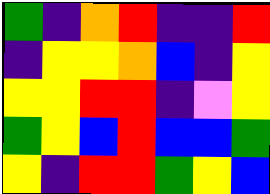[["green", "indigo", "orange", "red", "indigo", "indigo", "red"], ["indigo", "yellow", "yellow", "orange", "blue", "indigo", "yellow"], ["yellow", "yellow", "red", "red", "indigo", "violet", "yellow"], ["green", "yellow", "blue", "red", "blue", "blue", "green"], ["yellow", "indigo", "red", "red", "green", "yellow", "blue"]]